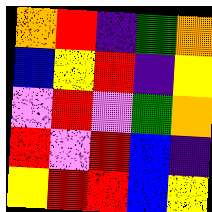[["orange", "red", "indigo", "green", "orange"], ["blue", "yellow", "red", "indigo", "yellow"], ["violet", "red", "violet", "green", "orange"], ["red", "violet", "red", "blue", "indigo"], ["yellow", "red", "red", "blue", "yellow"]]